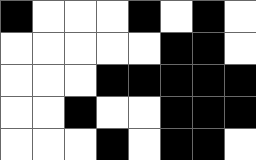[["black", "white", "white", "white", "black", "white", "black", "white"], ["white", "white", "white", "white", "white", "black", "black", "white"], ["white", "white", "white", "black", "black", "black", "black", "black"], ["white", "white", "black", "white", "white", "black", "black", "black"], ["white", "white", "white", "black", "white", "black", "black", "white"]]